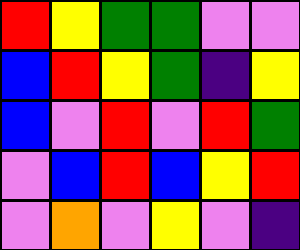[["red", "yellow", "green", "green", "violet", "violet"], ["blue", "red", "yellow", "green", "indigo", "yellow"], ["blue", "violet", "red", "violet", "red", "green"], ["violet", "blue", "red", "blue", "yellow", "red"], ["violet", "orange", "violet", "yellow", "violet", "indigo"]]